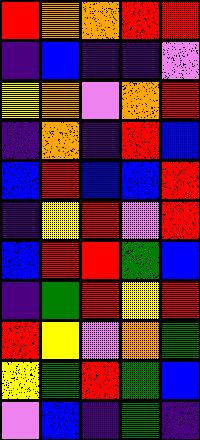[["red", "orange", "orange", "red", "red"], ["indigo", "blue", "indigo", "indigo", "violet"], ["yellow", "orange", "violet", "orange", "red"], ["indigo", "orange", "indigo", "red", "blue"], ["blue", "red", "blue", "blue", "red"], ["indigo", "yellow", "red", "violet", "red"], ["blue", "red", "red", "green", "blue"], ["indigo", "green", "red", "yellow", "red"], ["red", "yellow", "violet", "orange", "green"], ["yellow", "green", "red", "green", "blue"], ["violet", "blue", "indigo", "green", "indigo"]]